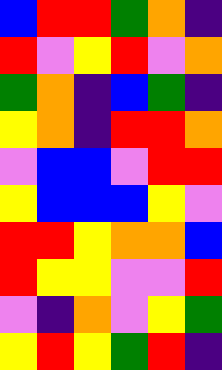[["blue", "red", "red", "green", "orange", "indigo"], ["red", "violet", "yellow", "red", "violet", "orange"], ["green", "orange", "indigo", "blue", "green", "indigo"], ["yellow", "orange", "indigo", "red", "red", "orange"], ["violet", "blue", "blue", "violet", "red", "red"], ["yellow", "blue", "blue", "blue", "yellow", "violet"], ["red", "red", "yellow", "orange", "orange", "blue"], ["red", "yellow", "yellow", "violet", "violet", "red"], ["violet", "indigo", "orange", "violet", "yellow", "green"], ["yellow", "red", "yellow", "green", "red", "indigo"]]